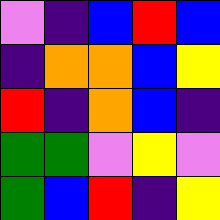[["violet", "indigo", "blue", "red", "blue"], ["indigo", "orange", "orange", "blue", "yellow"], ["red", "indigo", "orange", "blue", "indigo"], ["green", "green", "violet", "yellow", "violet"], ["green", "blue", "red", "indigo", "yellow"]]